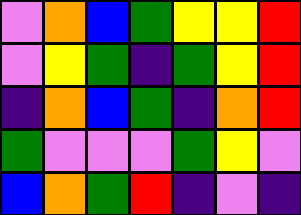[["violet", "orange", "blue", "green", "yellow", "yellow", "red"], ["violet", "yellow", "green", "indigo", "green", "yellow", "red"], ["indigo", "orange", "blue", "green", "indigo", "orange", "red"], ["green", "violet", "violet", "violet", "green", "yellow", "violet"], ["blue", "orange", "green", "red", "indigo", "violet", "indigo"]]